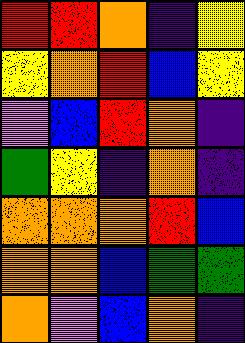[["red", "red", "orange", "indigo", "yellow"], ["yellow", "orange", "red", "blue", "yellow"], ["violet", "blue", "red", "orange", "indigo"], ["green", "yellow", "indigo", "orange", "indigo"], ["orange", "orange", "orange", "red", "blue"], ["orange", "orange", "blue", "green", "green"], ["orange", "violet", "blue", "orange", "indigo"]]